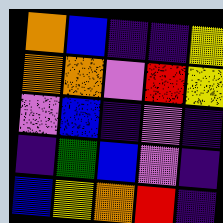[["orange", "blue", "indigo", "indigo", "yellow"], ["orange", "orange", "violet", "red", "yellow"], ["violet", "blue", "indigo", "violet", "indigo"], ["indigo", "green", "blue", "violet", "indigo"], ["blue", "yellow", "orange", "red", "indigo"]]